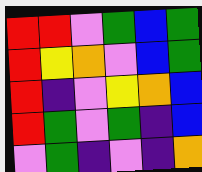[["red", "red", "violet", "green", "blue", "green"], ["red", "yellow", "orange", "violet", "blue", "green"], ["red", "indigo", "violet", "yellow", "orange", "blue"], ["red", "green", "violet", "green", "indigo", "blue"], ["violet", "green", "indigo", "violet", "indigo", "orange"]]